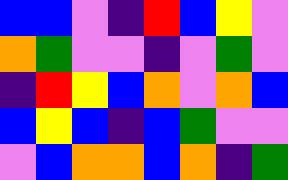[["blue", "blue", "violet", "indigo", "red", "blue", "yellow", "violet"], ["orange", "green", "violet", "violet", "indigo", "violet", "green", "violet"], ["indigo", "red", "yellow", "blue", "orange", "violet", "orange", "blue"], ["blue", "yellow", "blue", "indigo", "blue", "green", "violet", "violet"], ["violet", "blue", "orange", "orange", "blue", "orange", "indigo", "green"]]